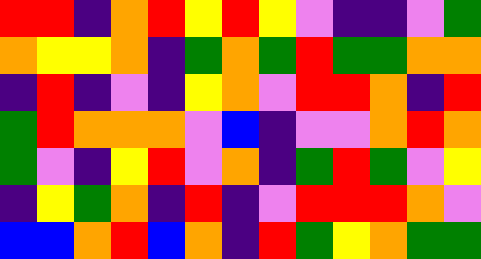[["red", "red", "indigo", "orange", "red", "yellow", "red", "yellow", "violet", "indigo", "indigo", "violet", "green"], ["orange", "yellow", "yellow", "orange", "indigo", "green", "orange", "green", "red", "green", "green", "orange", "orange"], ["indigo", "red", "indigo", "violet", "indigo", "yellow", "orange", "violet", "red", "red", "orange", "indigo", "red"], ["green", "red", "orange", "orange", "orange", "violet", "blue", "indigo", "violet", "violet", "orange", "red", "orange"], ["green", "violet", "indigo", "yellow", "red", "violet", "orange", "indigo", "green", "red", "green", "violet", "yellow"], ["indigo", "yellow", "green", "orange", "indigo", "red", "indigo", "violet", "red", "red", "red", "orange", "violet"], ["blue", "blue", "orange", "red", "blue", "orange", "indigo", "red", "green", "yellow", "orange", "green", "green"]]